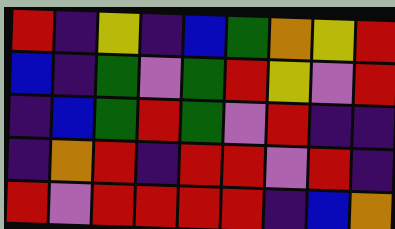[["red", "indigo", "yellow", "indigo", "blue", "green", "orange", "yellow", "red"], ["blue", "indigo", "green", "violet", "green", "red", "yellow", "violet", "red"], ["indigo", "blue", "green", "red", "green", "violet", "red", "indigo", "indigo"], ["indigo", "orange", "red", "indigo", "red", "red", "violet", "red", "indigo"], ["red", "violet", "red", "red", "red", "red", "indigo", "blue", "orange"]]